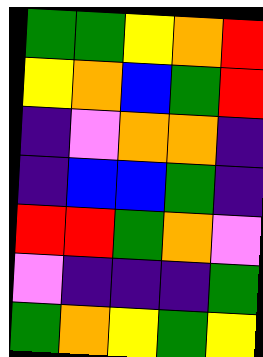[["green", "green", "yellow", "orange", "red"], ["yellow", "orange", "blue", "green", "red"], ["indigo", "violet", "orange", "orange", "indigo"], ["indigo", "blue", "blue", "green", "indigo"], ["red", "red", "green", "orange", "violet"], ["violet", "indigo", "indigo", "indigo", "green"], ["green", "orange", "yellow", "green", "yellow"]]